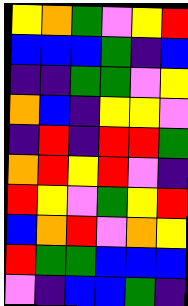[["yellow", "orange", "green", "violet", "yellow", "red"], ["blue", "blue", "blue", "green", "indigo", "blue"], ["indigo", "indigo", "green", "green", "violet", "yellow"], ["orange", "blue", "indigo", "yellow", "yellow", "violet"], ["indigo", "red", "indigo", "red", "red", "green"], ["orange", "red", "yellow", "red", "violet", "indigo"], ["red", "yellow", "violet", "green", "yellow", "red"], ["blue", "orange", "red", "violet", "orange", "yellow"], ["red", "green", "green", "blue", "blue", "blue"], ["violet", "indigo", "blue", "blue", "green", "indigo"]]